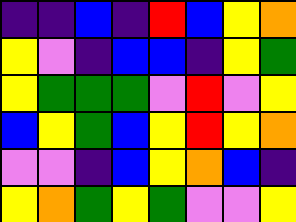[["indigo", "indigo", "blue", "indigo", "red", "blue", "yellow", "orange"], ["yellow", "violet", "indigo", "blue", "blue", "indigo", "yellow", "green"], ["yellow", "green", "green", "green", "violet", "red", "violet", "yellow"], ["blue", "yellow", "green", "blue", "yellow", "red", "yellow", "orange"], ["violet", "violet", "indigo", "blue", "yellow", "orange", "blue", "indigo"], ["yellow", "orange", "green", "yellow", "green", "violet", "violet", "yellow"]]